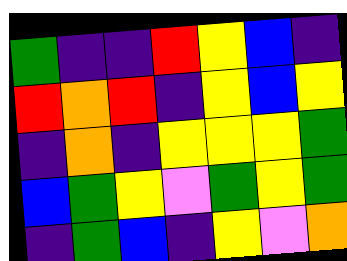[["green", "indigo", "indigo", "red", "yellow", "blue", "indigo"], ["red", "orange", "red", "indigo", "yellow", "blue", "yellow"], ["indigo", "orange", "indigo", "yellow", "yellow", "yellow", "green"], ["blue", "green", "yellow", "violet", "green", "yellow", "green"], ["indigo", "green", "blue", "indigo", "yellow", "violet", "orange"]]